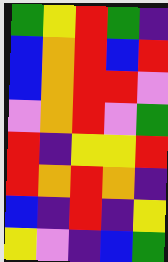[["green", "yellow", "red", "green", "indigo"], ["blue", "orange", "red", "blue", "red"], ["blue", "orange", "red", "red", "violet"], ["violet", "orange", "red", "violet", "green"], ["red", "indigo", "yellow", "yellow", "red"], ["red", "orange", "red", "orange", "indigo"], ["blue", "indigo", "red", "indigo", "yellow"], ["yellow", "violet", "indigo", "blue", "green"]]